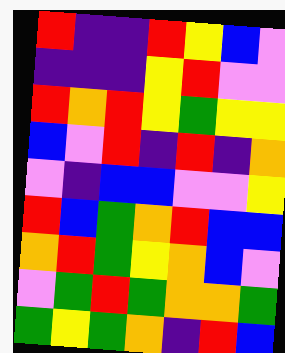[["red", "indigo", "indigo", "red", "yellow", "blue", "violet"], ["indigo", "indigo", "indigo", "yellow", "red", "violet", "violet"], ["red", "orange", "red", "yellow", "green", "yellow", "yellow"], ["blue", "violet", "red", "indigo", "red", "indigo", "orange"], ["violet", "indigo", "blue", "blue", "violet", "violet", "yellow"], ["red", "blue", "green", "orange", "red", "blue", "blue"], ["orange", "red", "green", "yellow", "orange", "blue", "violet"], ["violet", "green", "red", "green", "orange", "orange", "green"], ["green", "yellow", "green", "orange", "indigo", "red", "blue"]]